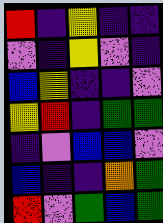[["red", "indigo", "yellow", "indigo", "indigo"], ["violet", "indigo", "yellow", "violet", "indigo"], ["blue", "yellow", "indigo", "indigo", "violet"], ["yellow", "red", "indigo", "green", "green"], ["indigo", "violet", "blue", "blue", "violet"], ["blue", "indigo", "indigo", "orange", "green"], ["red", "violet", "green", "blue", "green"]]